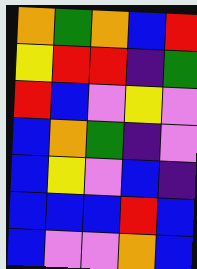[["orange", "green", "orange", "blue", "red"], ["yellow", "red", "red", "indigo", "green"], ["red", "blue", "violet", "yellow", "violet"], ["blue", "orange", "green", "indigo", "violet"], ["blue", "yellow", "violet", "blue", "indigo"], ["blue", "blue", "blue", "red", "blue"], ["blue", "violet", "violet", "orange", "blue"]]